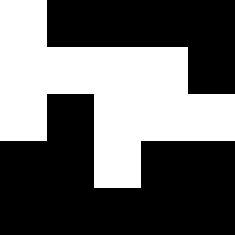[["white", "black", "black", "black", "black"], ["white", "white", "white", "white", "black"], ["white", "black", "white", "white", "white"], ["black", "black", "white", "black", "black"], ["black", "black", "black", "black", "black"]]